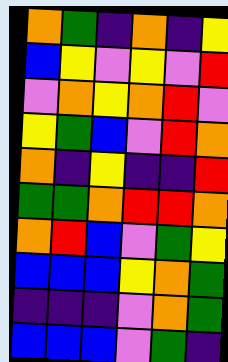[["orange", "green", "indigo", "orange", "indigo", "yellow"], ["blue", "yellow", "violet", "yellow", "violet", "red"], ["violet", "orange", "yellow", "orange", "red", "violet"], ["yellow", "green", "blue", "violet", "red", "orange"], ["orange", "indigo", "yellow", "indigo", "indigo", "red"], ["green", "green", "orange", "red", "red", "orange"], ["orange", "red", "blue", "violet", "green", "yellow"], ["blue", "blue", "blue", "yellow", "orange", "green"], ["indigo", "indigo", "indigo", "violet", "orange", "green"], ["blue", "blue", "blue", "violet", "green", "indigo"]]